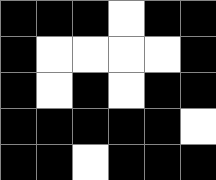[["black", "black", "black", "white", "black", "black"], ["black", "white", "white", "white", "white", "black"], ["black", "white", "black", "white", "black", "black"], ["black", "black", "black", "black", "black", "white"], ["black", "black", "white", "black", "black", "black"]]